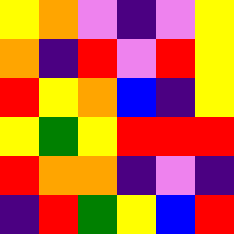[["yellow", "orange", "violet", "indigo", "violet", "yellow"], ["orange", "indigo", "red", "violet", "red", "yellow"], ["red", "yellow", "orange", "blue", "indigo", "yellow"], ["yellow", "green", "yellow", "red", "red", "red"], ["red", "orange", "orange", "indigo", "violet", "indigo"], ["indigo", "red", "green", "yellow", "blue", "red"]]